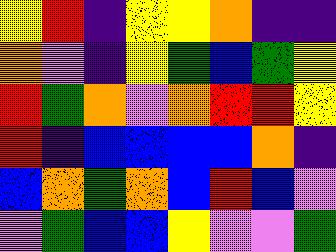[["yellow", "red", "indigo", "yellow", "yellow", "orange", "indigo", "indigo"], ["orange", "violet", "indigo", "yellow", "green", "blue", "green", "yellow"], ["red", "green", "orange", "violet", "orange", "red", "red", "yellow"], ["red", "indigo", "blue", "blue", "blue", "blue", "orange", "indigo"], ["blue", "orange", "green", "orange", "blue", "red", "blue", "violet"], ["violet", "green", "blue", "blue", "yellow", "violet", "violet", "green"]]